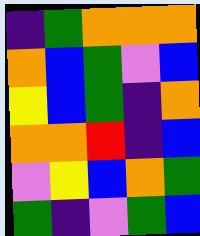[["indigo", "green", "orange", "orange", "orange"], ["orange", "blue", "green", "violet", "blue"], ["yellow", "blue", "green", "indigo", "orange"], ["orange", "orange", "red", "indigo", "blue"], ["violet", "yellow", "blue", "orange", "green"], ["green", "indigo", "violet", "green", "blue"]]